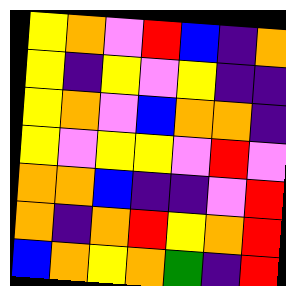[["yellow", "orange", "violet", "red", "blue", "indigo", "orange"], ["yellow", "indigo", "yellow", "violet", "yellow", "indigo", "indigo"], ["yellow", "orange", "violet", "blue", "orange", "orange", "indigo"], ["yellow", "violet", "yellow", "yellow", "violet", "red", "violet"], ["orange", "orange", "blue", "indigo", "indigo", "violet", "red"], ["orange", "indigo", "orange", "red", "yellow", "orange", "red"], ["blue", "orange", "yellow", "orange", "green", "indigo", "red"]]